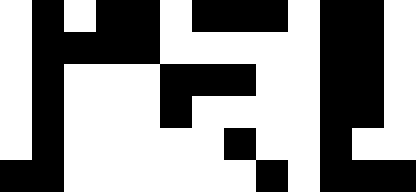[["white", "black", "white", "black", "black", "white", "black", "black", "black", "white", "black", "black", "white"], ["white", "black", "black", "black", "black", "white", "white", "white", "white", "white", "black", "black", "white"], ["white", "black", "white", "white", "white", "black", "black", "black", "white", "white", "black", "black", "white"], ["white", "black", "white", "white", "white", "black", "white", "white", "white", "white", "black", "black", "white"], ["white", "black", "white", "white", "white", "white", "white", "black", "white", "white", "black", "white", "white"], ["black", "black", "white", "white", "white", "white", "white", "white", "black", "white", "black", "black", "black"]]